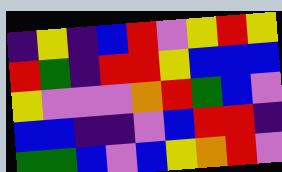[["indigo", "yellow", "indigo", "blue", "red", "violet", "yellow", "red", "yellow"], ["red", "green", "indigo", "red", "red", "yellow", "blue", "blue", "blue"], ["yellow", "violet", "violet", "violet", "orange", "red", "green", "blue", "violet"], ["blue", "blue", "indigo", "indigo", "violet", "blue", "red", "red", "indigo"], ["green", "green", "blue", "violet", "blue", "yellow", "orange", "red", "violet"]]